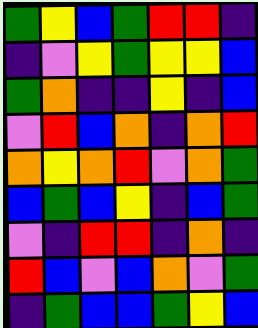[["green", "yellow", "blue", "green", "red", "red", "indigo"], ["indigo", "violet", "yellow", "green", "yellow", "yellow", "blue"], ["green", "orange", "indigo", "indigo", "yellow", "indigo", "blue"], ["violet", "red", "blue", "orange", "indigo", "orange", "red"], ["orange", "yellow", "orange", "red", "violet", "orange", "green"], ["blue", "green", "blue", "yellow", "indigo", "blue", "green"], ["violet", "indigo", "red", "red", "indigo", "orange", "indigo"], ["red", "blue", "violet", "blue", "orange", "violet", "green"], ["indigo", "green", "blue", "blue", "green", "yellow", "blue"]]